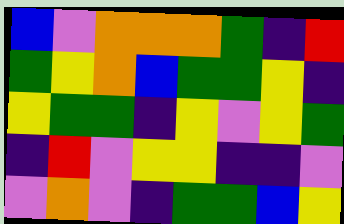[["blue", "violet", "orange", "orange", "orange", "green", "indigo", "red"], ["green", "yellow", "orange", "blue", "green", "green", "yellow", "indigo"], ["yellow", "green", "green", "indigo", "yellow", "violet", "yellow", "green"], ["indigo", "red", "violet", "yellow", "yellow", "indigo", "indigo", "violet"], ["violet", "orange", "violet", "indigo", "green", "green", "blue", "yellow"]]